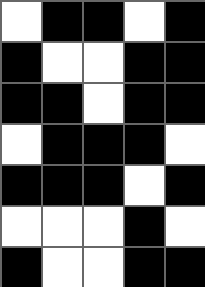[["white", "black", "black", "white", "black"], ["black", "white", "white", "black", "black"], ["black", "black", "white", "black", "black"], ["white", "black", "black", "black", "white"], ["black", "black", "black", "white", "black"], ["white", "white", "white", "black", "white"], ["black", "white", "white", "black", "black"]]